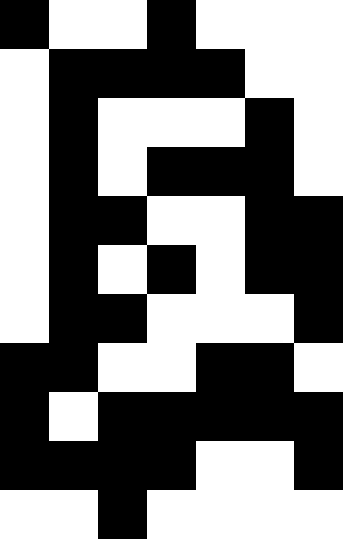[["black", "white", "white", "black", "white", "white", "white"], ["white", "black", "black", "black", "black", "white", "white"], ["white", "black", "white", "white", "white", "black", "white"], ["white", "black", "white", "black", "black", "black", "white"], ["white", "black", "black", "white", "white", "black", "black"], ["white", "black", "white", "black", "white", "black", "black"], ["white", "black", "black", "white", "white", "white", "black"], ["black", "black", "white", "white", "black", "black", "white"], ["black", "white", "black", "black", "black", "black", "black"], ["black", "black", "black", "black", "white", "white", "black"], ["white", "white", "black", "white", "white", "white", "white"]]